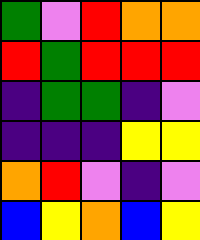[["green", "violet", "red", "orange", "orange"], ["red", "green", "red", "red", "red"], ["indigo", "green", "green", "indigo", "violet"], ["indigo", "indigo", "indigo", "yellow", "yellow"], ["orange", "red", "violet", "indigo", "violet"], ["blue", "yellow", "orange", "blue", "yellow"]]